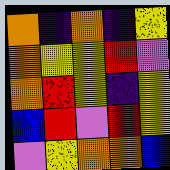[["orange", "indigo", "orange", "indigo", "yellow"], ["orange", "yellow", "yellow", "red", "violet"], ["orange", "red", "yellow", "indigo", "yellow"], ["blue", "red", "violet", "red", "yellow"], ["violet", "yellow", "orange", "orange", "blue"]]